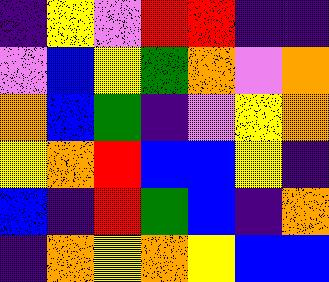[["indigo", "yellow", "violet", "red", "red", "indigo", "indigo"], ["violet", "blue", "yellow", "green", "orange", "violet", "orange"], ["orange", "blue", "green", "indigo", "violet", "yellow", "orange"], ["yellow", "orange", "red", "blue", "blue", "yellow", "indigo"], ["blue", "indigo", "red", "green", "blue", "indigo", "orange"], ["indigo", "orange", "yellow", "orange", "yellow", "blue", "blue"]]